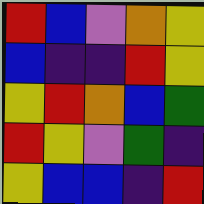[["red", "blue", "violet", "orange", "yellow"], ["blue", "indigo", "indigo", "red", "yellow"], ["yellow", "red", "orange", "blue", "green"], ["red", "yellow", "violet", "green", "indigo"], ["yellow", "blue", "blue", "indigo", "red"]]